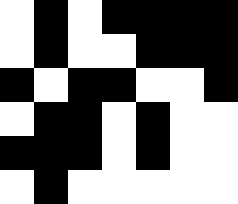[["white", "black", "white", "black", "black", "black", "black"], ["white", "black", "white", "white", "black", "black", "black"], ["black", "white", "black", "black", "white", "white", "black"], ["white", "black", "black", "white", "black", "white", "white"], ["black", "black", "black", "white", "black", "white", "white"], ["white", "black", "white", "white", "white", "white", "white"]]